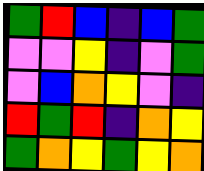[["green", "red", "blue", "indigo", "blue", "green"], ["violet", "violet", "yellow", "indigo", "violet", "green"], ["violet", "blue", "orange", "yellow", "violet", "indigo"], ["red", "green", "red", "indigo", "orange", "yellow"], ["green", "orange", "yellow", "green", "yellow", "orange"]]